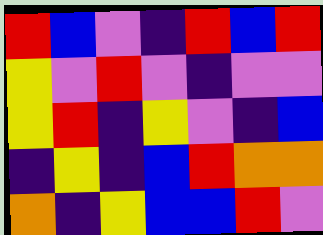[["red", "blue", "violet", "indigo", "red", "blue", "red"], ["yellow", "violet", "red", "violet", "indigo", "violet", "violet"], ["yellow", "red", "indigo", "yellow", "violet", "indigo", "blue"], ["indigo", "yellow", "indigo", "blue", "red", "orange", "orange"], ["orange", "indigo", "yellow", "blue", "blue", "red", "violet"]]